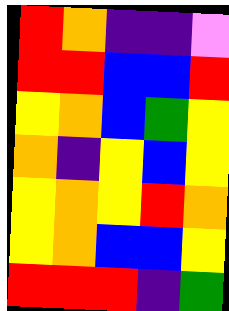[["red", "orange", "indigo", "indigo", "violet"], ["red", "red", "blue", "blue", "red"], ["yellow", "orange", "blue", "green", "yellow"], ["orange", "indigo", "yellow", "blue", "yellow"], ["yellow", "orange", "yellow", "red", "orange"], ["yellow", "orange", "blue", "blue", "yellow"], ["red", "red", "red", "indigo", "green"]]